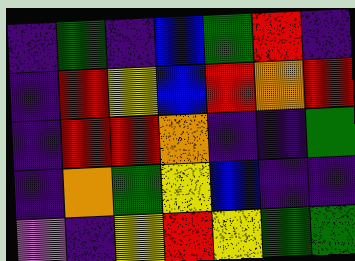[["indigo", "green", "indigo", "blue", "green", "red", "indigo"], ["indigo", "red", "yellow", "blue", "red", "orange", "red"], ["indigo", "red", "red", "orange", "indigo", "indigo", "green"], ["indigo", "orange", "green", "yellow", "blue", "indigo", "indigo"], ["violet", "indigo", "yellow", "red", "yellow", "green", "green"]]